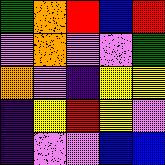[["green", "orange", "red", "blue", "red"], ["violet", "orange", "violet", "violet", "green"], ["orange", "violet", "indigo", "yellow", "yellow"], ["indigo", "yellow", "red", "yellow", "violet"], ["indigo", "violet", "violet", "blue", "blue"]]